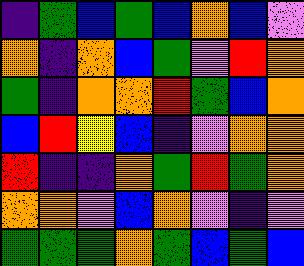[["indigo", "green", "blue", "green", "blue", "orange", "blue", "violet"], ["orange", "indigo", "orange", "blue", "green", "violet", "red", "orange"], ["green", "indigo", "orange", "orange", "red", "green", "blue", "orange"], ["blue", "red", "yellow", "blue", "indigo", "violet", "orange", "orange"], ["red", "indigo", "indigo", "orange", "green", "red", "green", "orange"], ["orange", "orange", "violet", "blue", "orange", "violet", "indigo", "violet"], ["green", "green", "green", "orange", "green", "blue", "green", "blue"]]